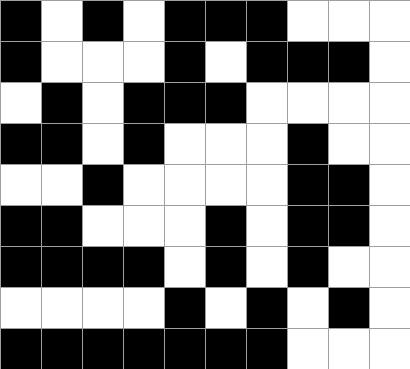[["black", "white", "black", "white", "black", "black", "black", "white", "white", "white"], ["black", "white", "white", "white", "black", "white", "black", "black", "black", "white"], ["white", "black", "white", "black", "black", "black", "white", "white", "white", "white"], ["black", "black", "white", "black", "white", "white", "white", "black", "white", "white"], ["white", "white", "black", "white", "white", "white", "white", "black", "black", "white"], ["black", "black", "white", "white", "white", "black", "white", "black", "black", "white"], ["black", "black", "black", "black", "white", "black", "white", "black", "white", "white"], ["white", "white", "white", "white", "black", "white", "black", "white", "black", "white"], ["black", "black", "black", "black", "black", "black", "black", "white", "white", "white"]]